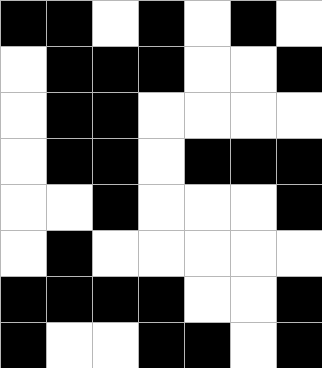[["black", "black", "white", "black", "white", "black", "white"], ["white", "black", "black", "black", "white", "white", "black"], ["white", "black", "black", "white", "white", "white", "white"], ["white", "black", "black", "white", "black", "black", "black"], ["white", "white", "black", "white", "white", "white", "black"], ["white", "black", "white", "white", "white", "white", "white"], ["black", "black", "black", "black", "white", "white", "black"], ["black", "white", "white", "black", "black", "white", "black"]]